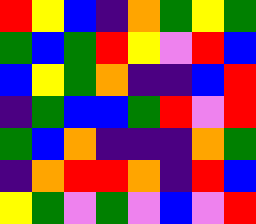[["red", "yellow", "blue", "indigo", "orange", "green", "yellow", "green"], ["green", "blue", "green", "red", "yellow", "violet", "red", "blue"], ["blue", "yellow", "green", "orange", "indigo", "indigo", "blue", "red"], ["indigo", "green", "blue", "blue", "green", "red", "violet", "red"], ["green", "blue", "orange", "indigo", "indigo", "indigo", "orange", "green"], ["indigo", "orange", "red", "red", "orange", "indigo", "red", "blue"], ["yellow", "green", "violet", "green", "violet", "blue", "violet", "red"]]